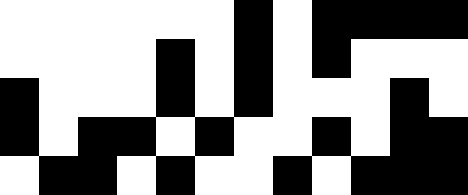[["white", "white", "white", "white", "white", "white", "black", "white", "black", "black", "black", "black"], ["white", "white", "white", "white", "black", "white", "black", "white", "black", "white", "white", "white"], ["black", "white", "white", "white", "black", "white", "black", "white", "white", "white", "black", "white"], ["black", "white", "black", "black", "white", "black", "white", "white", "black", "white", "black", "black"], ["white", "black", "black", "white", "black", "white", "white", "black", "white", "black", "black", "black"]]